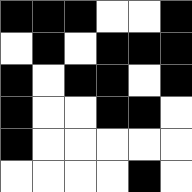[["black", "black", "black", "white", "white", "black"], ["white", "black", "white", "black", "black", "black"], ["black", "white", "black", "black", "white", "black"], ["black", "white", "white", "black", "black", "white"], ["black", "white", "white", "white", "white", "white"], ["white", "white", "white", "white", "black", "white"]]